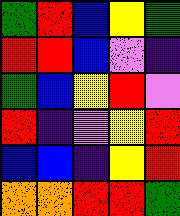[["green", "red", "blue", "yellow", "green"], ["red", "red", "blue", "violet", "indigo"], ["green", "blue", "yellow", "red", "violet"], ["red", "indigo", "violet", "yellow", "red"], ["blue", "blue", "indigo", "yellow", "red"], ["orange", "orange", "red", "red", "green"]]